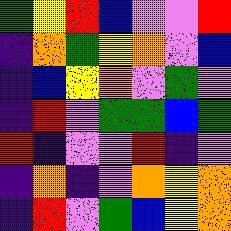[["green", "yellow", "red", "blue", "violet", "violet", "red"], ["indigo", "orange", "green", "yellow", "orange", "violet", "blue"], ["indigo", "blue", "yellow", "orange", "violet", "green", "violet"], ["indigo", "red", "violet", "green", "green", "blue", "green"], ["red", "indigo", "violet", "violet", "red", "indigo", "violet"], ["indigo", "orange", "indigo", "violet", "orange", "yellow", "orange"], ["indigo", "red", "violet", "green", "blue", "yellow", "orange"]]